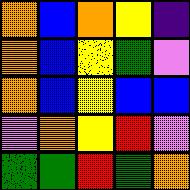[["orange", "blue", "orange", "yellow", "indigo"], ["orange", "blue", "yellow", "green", "violet"], ["orange", "blue", "yellow", "blue", "blue"], ["violet", "orange", "yellow", "red", "violet"], ["green", "green", "red", "green", "orange"]]